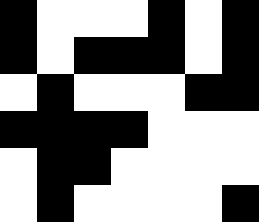[["black", "white", "white", "white", "black", "white", "black"], ["black", "white", "black", "black", "black", "white", "black"], ["white", "black", "white", "white", "white", "black", "black"], ["black", "black", "black", "black", "white", "white", "white"], ["white", "black", "black", "white", "white", "white", "white"], ["white", "black", "white", "white", "white", "white", "black"]]